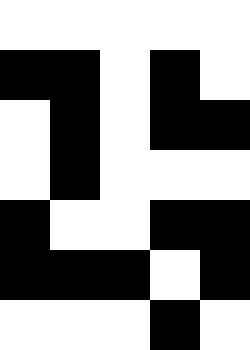[["white", "white", "white", "white", "white"], ["black", "black", "white", "black", "white"], ["white", "black", "white", "black", "black"], ["white", "black", "white", "white", "white"], ["black", "white", "white", "black", "black"], ["black", "black", "black", "white", "black"], ["white", "white", "white", "black", "white"]]